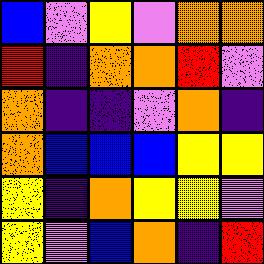[["blue", "violet", "yellow", "violet", "orange", "orange"], ["red", "indigo", "orange", "orange", "red", "violet"], ["orange", "indigo", "indigo", "violet", "orange", "indigo"], ["orange", "blue", "blue", "blue", "yellow", "yellow"], ["yellow", "indigo", "orange", "yellow", "yellow", "violet"], ["yellow", "violet", "blue", "orange", "indigo", "red"]]